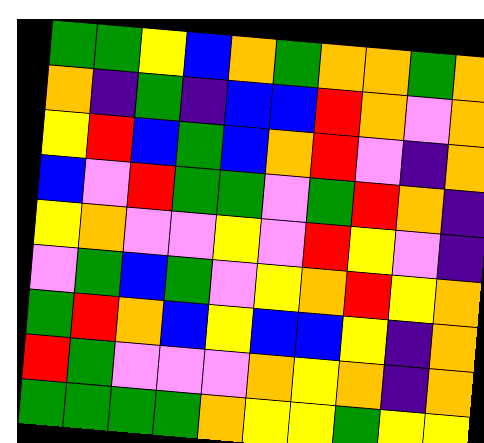[["green", "green", "yellow", "blue", "orange", "green", "orange", "orange", "green", "orange"], ["orange", "indigo", "green", "indigo", "blue", "blue", "red", "orange", "violet", "orange"], ["yellow", "red", "blue", "green", "blue", "orange", "red", "violet", "indigo", "orange"], ["blue", "violet", "red", "green", "green", "violet", "green", "red", "orange", "indigo"], ["yellow", "orange", "violet", "violet", "yellow", "violet", "red", "yellow", "violet", "indigo"], ["violet", "green", "blue", "green", "violet", "yellow", "orange", "red", "yellow", "orange"], ["green", "red", "orange", "blue", "yellow", "blue", "blue", "yellow", "indigo", "orange"], ["red", "green", "violet", "violet", "violet", "orange", "yellow", "orange", "indigo", "orange"], ["green", "green", "green", "green", "orange", "yellow", "yellow", "green", "yellow", "yellow"]]